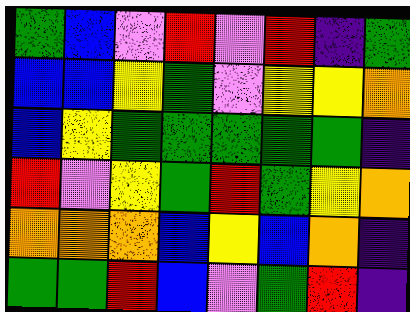[["green", "blue", "violet", "red", "violet", "red", "indigo", "green"], ["blue", "blue", "yellow", "green", "violet", "yellow", "yellow", "orange"], ["blue", "yellow", "green", "green", "green", "green", "green", "indigo"], ["red", "violet", "yellow", "green", "red", "green", "yellow", "orange"], ["orange", "orange", "orange", "blue", "yellow", "blue", "orange", "indigo"], ["green", "green", "red", "blue", "violet", "green", "red", "indigo"]]